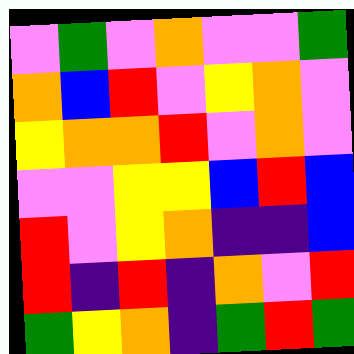[["violet", "green", "violet", "orange", "violet", "violet", "green"], ["orange", "blue", "red", "violet", "yellow", "orange", "violet"], ["yellow", "orange", "orange", "red", "violet", "orange", "violet"], ["violet", "violet", "yellow", "yellow", "blue", "red", "blue"], ["red", "violet", "yellow", "orange", "indigo", "indigo", "blue"], ["red", "indigo", "red", "indigo", "orange", "violet", "red"], ["green", "yellow", "orange", "indigo", "green", "red", "green"]]